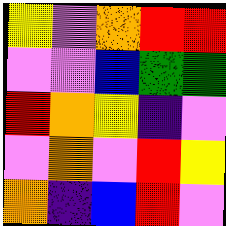[["yellow", "violet", "orange", "red", "red"], ["violet", "violet", "blue", "green", "green"], ["red", "orange", "yellow", "indigo", "violet"], ["violet", "orange", "violet", "red", "yellow"], ["orange", "indigo", "blue", "red", "violet"]]